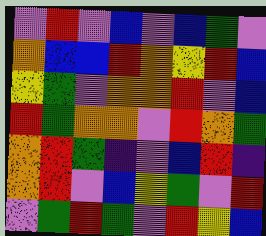[["violet", "red", "violet", "blue", "violet", "blue", "green", "violet"], ["orange", "blue", "blue", "red", "orange", "yellow", "red", "blue"], ["yellow", "green", "violet", "orange", "orange", "red", "violet", "blue"], ["red", "green", "orange", "orange", "violet", "red", "orange", "green"], ["orange", "red", "green", "indigo", "violet", "blue", "red", "indigo"], ["orange", "red", "violet", "blue", "yellow", "green", "violet", "red"], ["violet", "green", "red", "green", "violet", "red", "yellow", "blue"]]